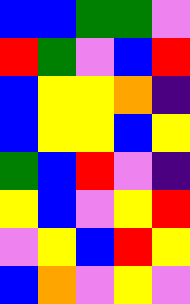[["blue", "blue", "green", "green", "violet"], ["red", "green", "violet", "blue", "red"], ["blue", "yellow", "yellow", "orange", "indigo"], ["blue", "yellow", "yellow", "blue", "yellow"], ["green", "blue", "red", "violet", "indigo"], ["yellow", "blue", "violet", "yellow", "red"], ["violet", "yellow", "blue", "red", "yellow"], ["blue", "orange", "violet", "yellow", "violet"]]